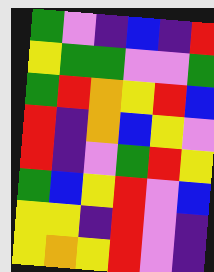[["green", "violet", "indigo", "blue", "indigo", "red"], ["yellow", "green", "green", "violet", "violet", "green"], ["green", "red", "orange", "yellow", "red", "blue"], ["red", "indigo", "orange", "blue", "yellow", "violet"], ["red", "indigo", "violet", "green", "red", "yellow"], ["green", "blue", "yellow", "red", "violet", "blue"], ["yellow", "yellow", "indigo", "red", "violet", "indigo"], ["yellow", "orange", "yellow", "red", "violet", "indigo"]]